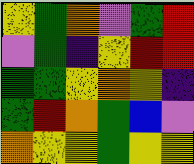[["yellow", "green", "orange", "violet", "green", "red"], ["violet", "green", "indigo", "yellow", "red", "red"], ["green", "green", "yellow", "orange", "yellow", "indigo"], ["green", "red", "orange", "green", "blue", "violet"], ["orange", "yellow", "yellow", "green", "yellow", "yellow"]]